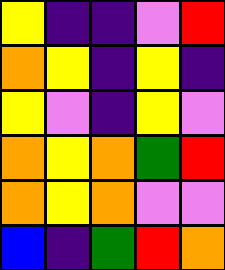[["yellow", "indigo", "indigo", "violet", "red"], ["orange", "yellow", "indigo", "yellow", "indigo"], ["yellow", "violet", "indigo", "yellow", "violet"], ["orange", "yellow", "orange", "green", "red"], ["orange", "yellow", "orange", "violet", "violet"], ["blue", "indigo", "green", "red", "orange"]]